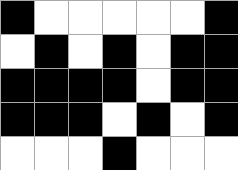[["black", "white", "white", "white", "white", "white", "black"], ["white", "black", "white", "black", "white", "black", "black"], ["black", "black", "black", "black", "white", "black", "black"], ["black", "black", "black", "white", "black", "white", "black"], ["white", "white", "white", "black", "white", "white", "white"]]